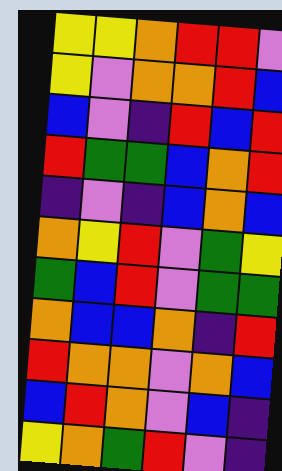[["yellow", "yellow", "orange", "red", "red", "violet"], ["yellow", "violet", "orange", "orange", "red", "blue"], ["blue", "violet", "indigo", "red", "blue", "red"], ["red", "green", "green", "blue", "orange", "red"], ["indigo", "violet", "indigo", "blue", "orange", "blue"], ["orange", "yellow", "red", "violet", "green", "yellow"], ["green", "blue", "red", "violet", "green", "green"], ["orange", "blue", "blue", "orange", "indigo", "red"], ["red", "orange", "orange", "violet", "orange", "blue"], ["blue", "red", "orange", "violet", "blue", "indigo"], ["yellow", "orange", "green", "red", "violet", "indigo"]]